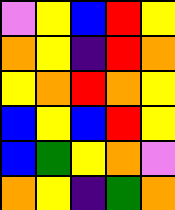[["violet", "yellow", "blue", "red", "yellow"], ["orange", "yellow", "indigo", "red", "orange"], ["yellow", "orange", "red", "orange", "yellow"], ["blue", "yellow", "blue", "red", "yellow"], ["blue", "green", "yellow", "orange", "violet"], ["orange", "yellow", "indigo", "green", "orange"]]